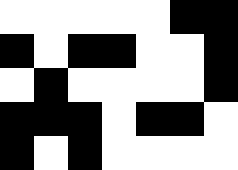[["white", "white", "white", "white", "white", "black", "black"], ["black", "white", "black", "black", "white", "white", "black"], ["white", "black", "white", "white", "white", "white", "black"], ["black", "black", "black", "white", "black", "black", "white"], ["black", "white", "black", "white", "white", "white", "white"]]